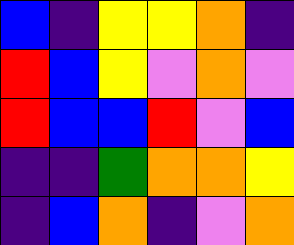[["blue", "indigo", "yellow", "yellow", "orange", "indigo"], ["red", "blue", "yellow", "violet", "orange", "violet"], ["red", "blue", "blue", "red", "violet", "blue"], ["indigo", "indigo", "green", "orange", "orange", "yellow"], ["indigo", "blue", "orange", "indigo", "violet", "orange"]]